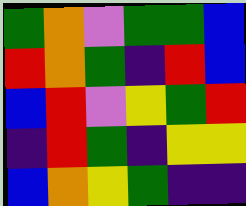[["green", "orange", "violet", "green", "green", "blue"], ["red", "orange", "green", "indigo", "red", "blue"], ["blue", "red", "violet", "yellow", "green", "red"], ["indigo", "red", "green", "indigo", "yellow", "yellow"], ["blue", "orange", "yellow", "green", "indigo", "indigo"]]